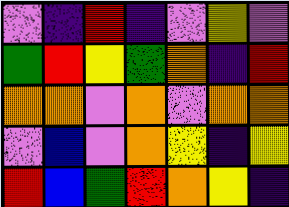[["violet", "indigo", "red", "indigo", "violet", "yellow", "violet"], ["green", "red", "yellow", "green", "orange", "indigo", "red"], ["orange", "orange", "violet", "orange", "violet", "orange", "orange"], ["violet", "blue", "violet", "orange", "yellow", "indigo", "yellow"], ["red", "blue", "green", "red", "orange", "yellow", "indigo"]]